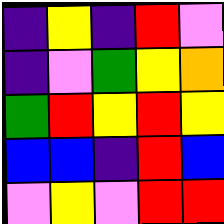[["indigo", "yellow", "indigo", "red", "violet"], ["indigo", "violet", "green", "yellow", "orange"], ["green", "red", "yellow", "red", "yellow"], ["blue", "blue", "indigo", "red", "blue"], ["violet", "yellow", "violet", "red", "red"]]